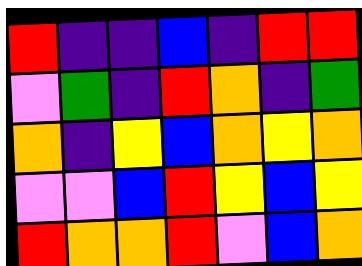[["red", "indigo", "indigo", "blue", "indigo", "red", "red"], ["violet", "green", "indigo", "red", "orange", "indigo", "green"], ["orange", "indigo", "yellow", "blue", "orange", "yellow", "orange"], ["violet", "violet", "blue", "red", "yellow", "blue", "yellow"], ["red", "orange", "orange", "red", "violet", "blue", "orange"]]